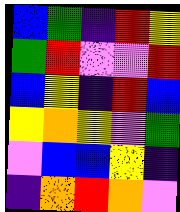[["blue", "green", "indigo", "red", "yellow"], ["green", "red", "violet", "violet", "red"], ["blue", "yellow", "indigo", "red", "blue"], ["yellow", "orange", "yellow", "violet", "green"], ["violet", "blue", "blue", "yellow", "indigo"], ["indigo", "orange", "red", "orange", "violet"]]